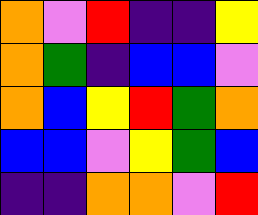[["orange", "violet", "red", "indigo", "indigo", "yellow"], ["orange", "green", "indigo", "blue", "blue", "violet"], ["orange", "blue", "yellow", "red", "green", "orange"], ["blue", "blue", "violet", "yellow", "green", "blue"], ["indigo", "indigo", "orange", "orange", "violet", "red"]]